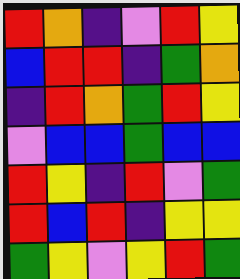[["red", "orange", "indigo", "violet", "red", "yellow"], ["blue", "red", "red", "indigo", "green", "orange"], ["indigo", "red", "orange", "green", "red", "yellow"], ["violet", "blue", "blue", "green", "blue", "blue"], ["red", "yellow", "indigo", "red", "violet", "green"], ["red", "blue", "red", "indigo", "yellow", "yellow"], ["green", "yellow", "violet", "yellow", "red", "green"]]